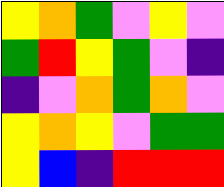[["yellow", "orange", "green", "violet", "yellow", "violet"], ["green", "red", "yellow", "green", "violet", "indigo"], ["indigo", "violet", "orange", "green", "orange", "violet"], ["yellow", "orange", "yellow", "violet", "green", "green"], ["yellow", "blue", "indigo", "red", "red", "red"]]